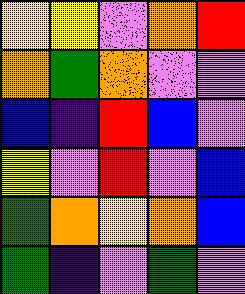[["yellow", "yellow", "violet", "orange", "red"], ["orange", "green", "orange", "violet", "violet"], ["blue", "indigo", "red", "blue", "violet"], ["yellow", "violet", "red", "violet", "blue"], ["green", "orange", "yellow", "orange", "blue"], ["green", "indigo", "violet", "green", "violet"]]